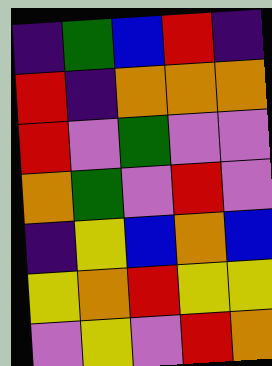[["indigo", "green", "blue", "red", "indigo"], ["red", "indigo", "orange", "orange", "orange"], ["red", "violet", "green", "violet", "violet"], ["orange", "green", "violet", "red", "violet"], ["indigo", "yellow", "blue", "orange", "blue"], ["yellow", "orange", "red", "yellow", "yellow"], ["violet", "yellow", "violet", "red", "orange"]]